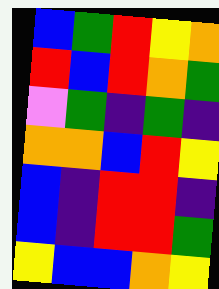[["blue", "green", "red", "yellow", "orange"], ["red", "blue", "red", "orange", "green"], ["violet", "green", "indigo", "green", "indigo"], ["orange", "orange", "blue", "red", "yellow"], ["blue", "indigo", "red", "red", "indigo"], ["blue", "indigo", "red", "red", "green"], ["yellow", "blue", "blue", "orange", "yellow"]]